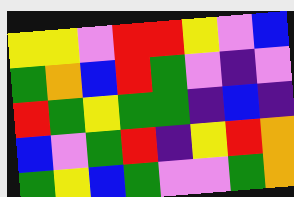[["yellow", "yellow", "violet", "red", "red", "yellow", "violet", "blue"], ["green", "orange", "blue", "red", "green", "violet", "indigo", "violet"], ["red", "green", "yellow", "green", "green", "indigo", "blue", "indigo"], ["blue", "violet", "green", "red", "indigo", "yellow", "red", "orange"], ["green", "yellow", "blue", "green", "violet", "violet", "green", "orange"]]